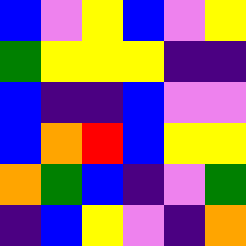[["blue", "violet", "yellow", "blue", "violet", "yellow"], ["green", "yellow", "yellow", "yellow", "indigo", "indigo"], ["blue", "indigo", "indigo", "blue", "violet", "violet"], ["blue", "orange", "red", "blue", "yellow", "yellow"], ["orange", "green", "blue", "indigo", "violet", "green"], ["indigo", "blue", "yellow", "violet", "indigo", "orange"]]